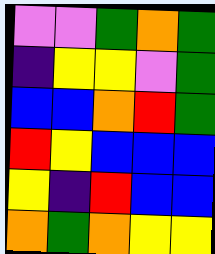[["violet", "violet", "green", "orange", "green"], ["indigo", "yellow", "yellow", "violet", "green"], ["blue", "blue", "orange", "red", "green"], ["red", "yellow", "blue", "blue", "blue"], ["yellow", "indigo", "red", "blue", "blue"], ["orange", "green", "orange", "yellow", "yellow"]]